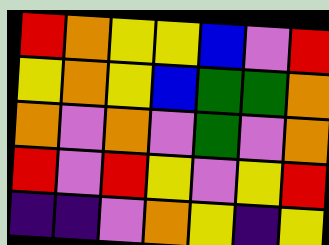[["red", "orange", "yellow", "yellow", "blue", "violet", "red"], ["yellow", "orange", "yellow", "blue", "green", "green", "orange"], ["orange", "violet", "orange", "violet", "green", "violet", "orange"], ["red", "violet", "red", "yellow", "violet", "yellow", "red"], ["indigo", "indigo", "violet", "orange", "yellow", "indigo", "yellow"]]